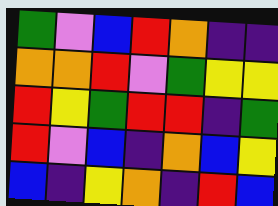[["green", "violet", "blue", "red", "orange", "indigo", "indigo"], ["orange", "orange", "red", "violet", "green", "yellow", "yellow"], ["red", "yellow", "green", "red", "red", "indigo", "green"], ["red", "violet", "blue", "indigo", "orange", "blue", "yellow"], ["blue", "indigo", "yellow", "orange", "indigo", "red", "blue"]]